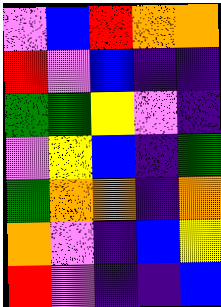[["violet", "blue", "red", "orange", "orange"], ["red", "violet", "blue", "indigo", "indigo"], ["green", "green", "yellow", "violet", "indigo"], ["violet", "yellow", "blue", "indigo", "green"], ["green", "orange", "orange", "indigo", "orange"], ["orange", "violet", "indigo", "blue", "yellow"], ["red", "violet", "indigo", "indigo", "blue"]]